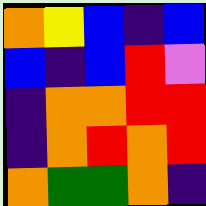[["orange", "yellow", "blue", "indigo", "blue"], ["blue", "indigo", "blue", "red", "violet"], ["indigo", "orange", "orange", "red", "red"], ["indigo", "orange", "red", "orange", "red"], ["orange", "green", "green", "orange", "indigo"]]